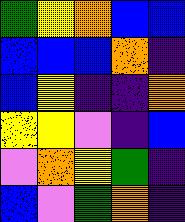[["green", "yellow", "orange", "blue", "blue"], ["blue", "blue", "blue", "orange", "indigo"], ["blue", "yellow", "indigo", "indigo", "orange"], ["yellow", "yellow", "violet", "indigo", "blue"], ["violet", "orange", "yellow", "green", "indigo"], ["blue", "violet", "green", "orange", "indigo"]]